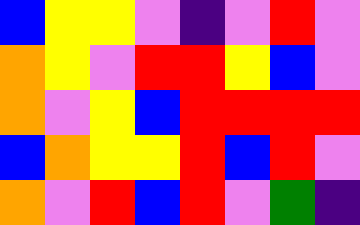[["blue", "yellow", "yellow", "violet", "indigo", "violet", "red", "violet"], ["orange", "yellow", "violet", "red", "red", "yellow", "blue", "violet"], ["orange", "violet", "yellow", "blue", "red", "red", "red", "red"], ["blue", "orange", "yellow", "yellow", "red", "blue", "red", "violet"], ["orange", "violet", "red", "blue", "red", "violet", "green", "indigo"]]